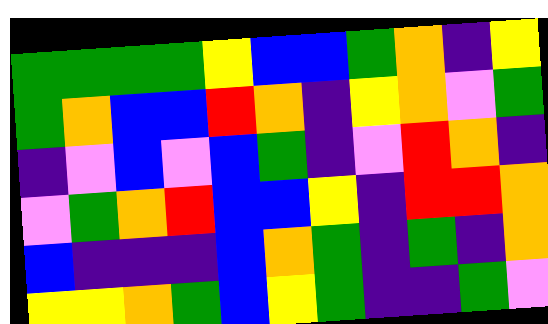[["green", "green", "green", "green", "yellow", "blue", "blue", "green", "orange", "indigo", "yellow"], ["green", "orange", "blue", "blue", "red", "orange", "indigo", "yellow", "orange", "violet", "green"], ["indigo", "violet", "blue", "violet", "blue", "green", "indigo", "violet", "red", "orange", "indigo"], ["violet", "green", "orange", "red", "blue", "blue", "yellow", "indigo", "red", "red", "orange"], ["blue", "indigo", "indigo", "indigo", "blue", "orange", "green", "indigo", "green", "indigo", "orange"], ["yellow", "yellow", "orange", "green", "blue", "yellow", "green", "indigo", "indigo", "green", "violet"]]